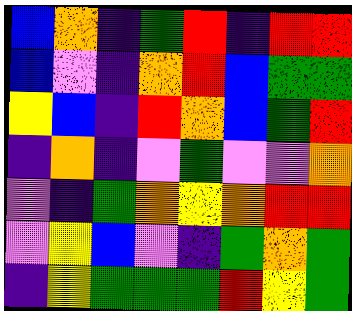[["blue", "orange", "indigo", "green", "red", "indigo", "red", "red"], ["blue", "violet", "indigo", "orange", "red", "blue", "green", "green"], ["yellow", "blue", "indigo", "red", "orange", "blue", "green", "red"], ["indigo", "orange", "indigo", "violet", "green", "violet", "violet", "orange"], ["violet", "indigo", "green", "orange", "yellow", "orange", "red", "red"], ["violet", "yellow", "blue", "violet", "indigo", "green", "orange", "green"], ["indigo", "yellow", "green", "green", "green", "red", "yellow", "green"]]